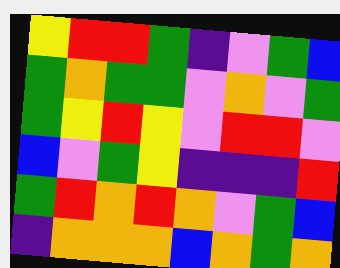[["yellow", "red", "red", "green", "indigo", "violet", "green", "blue"], ["green", "orange", "green", "green", "violet", "orange", "violet", "green"], ["green", "yellow", "red", "yellow", "violet", "red", "red", "violet"], ["blue", "violet", "green", "yellow", "indigo", "indigo", "indigo", "red"], ["green", "red", "orange", "red", "orange", "violet", "green", "blue"], ["indigo", "orange", "orange", "orange", "blue", "orange", "green", "orange"]]